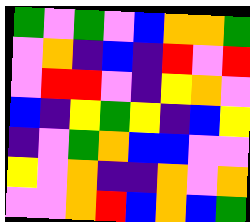[["green", "violet", "green", "violet", "blue", "orange", "orange", "green"], ["violet", "orange", "indigo", "blue", "indigo", "red", "violet", "red"], ["violet", "red", "red", "violet", "indigo", "yellow", "orange", "violet"], ["blue", "indigo", "yellow", "green", "yellow", "indigo", "blue", "yellow"], ["indigo", "violet", "green", "orange", "blue", "blue", "violet", "violet"], ["yellow", "violet", "orange", "indigo", "indigo", "orange", "violet", "orange"], ["violet", "violet", "orange", "red", "blue", "orange", "blue", "green"]]